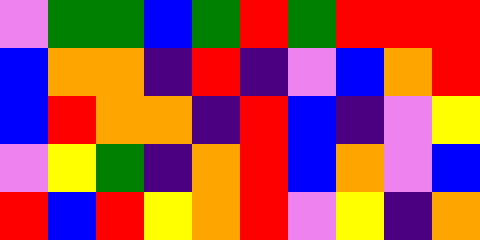[["violet", "green", "green", "blue", "green", "red", "green", "red", "red", "red"], ["blue", "orange", "orange", "indigo", "red", "indigo", "violet", "blue", "orange", "red"], ["blue", "red", "orange", "orange", "indigo", "red", "blue", "indigo", "violet", "yellow"], ["violet", "yellow", "green", "indigo", "orange", "red", "blue", "orange", "violet", "blue"], ["red", "blue", "red", "yellow", "orange", "red", "violet", "yellow", "indigo", "orange"]]